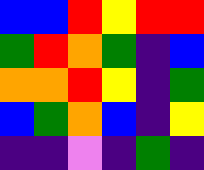[["blue", "blue", "red", "yellow", "red", "red"], ["green", "red", "orange", "green", "indigo", "blue"], ["orange", "orange", "red", "yellow", "indigo", "green"], ["blue", "green", "orange", "blue", "indigo", "yellow"], ["indigo", "indigo", "violet", "indigo", "green", "indigo"]]